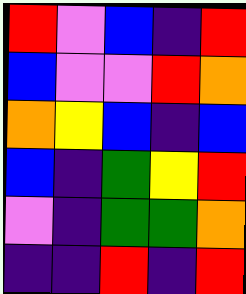[["red", "violet", "blue", "indigo", "red"], ["blue", "violet", "violet", "red", "orange"], ["orange", "yellow", "blue", "indigo", "blue"], ["blue", "indigo", "green", "yellow", "red"], ["violet", "indigo", "green", "green", "orange"], ["indigo", "indigo", "red", "indigo", "red"]]